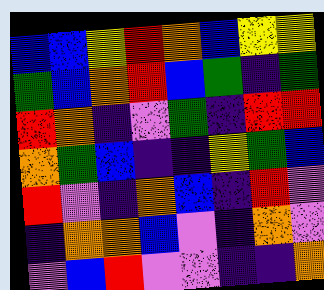[["blue", "blue", "yellow", "red", "orange", "blue", "yellow", "yellow"], ["green", "blue", "orange", "red", "blue", "green", "indigo", "green"], ["red", "orange", "indigo", "violet", "green", "indigo", "red", "red"], ["orange", "green", "blue", "indigo", "indigo", "yellow", "green", "blue"], ["red", "violet", "indigo", "orange", "blue", "indigo", "red", "violet"], ["indigo", "orange", "orange", "blue", "violet", "indigo", "orange", "violet"], ["violet", "blue", "red", "violet", "violet", "indigo", "indigo", "orange"]]